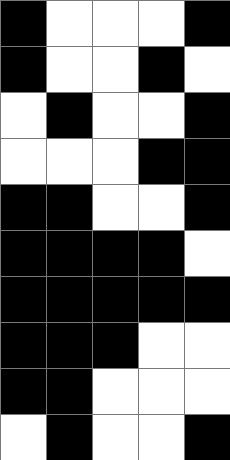[["black", "white", "white", "white", "black"], ["black", "white", "white", "black", "white"], ["white", "black", "white", "white", "black"], ["white", "white", "white", "black", "black"], ["black", "black", "white", "white", "black"], ["black", "black", "black", "black", "white"], ["black", "black", "black", "black", "black"], ["black", "black", "black", "white", "white"], ["black", "black", "white", "white", "white"], ["white", "black", "white", "white", "black"]]